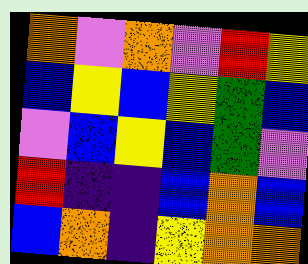[["orange", "violet", "orange", "violet", "red", "yellow"], ["blue", "yellow", "blue", "yellow", "green", "blue"], ["violet", "blue", "yellow", "blue", "green", "violet"], ["red", "indigo", "indigo", "blue", "orange", "blue"], ["blue", "orange", "indigo", "yellow", "orange", "orange"]]